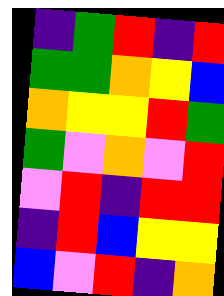[["indigo", "green", "red", "indigo", "red"], ["green", "green", "orange", "yellow", "blue"], ["orange", "yellow", "yellow", "red", "green"], ["green", "violet", "orange", "violet", "red"], ["violet", "red", "indigo", "red", "red"], ["indigo", "red", "blue", "yellow", "yellow"], ["blue", "violet", "red", "indigo", "orange"]]